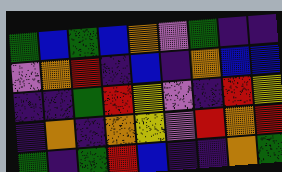[["green", "blue", "green", "blue", "orange", "violet", "green", "indigo", "indigo"], ["violet", "orange", "red", "indigo", "blue", "indigo", "orange", "blue", "blue"], ["indigo", "indigo", "green", "red", "yellow", "violet", "indigo", "red", "yellow"], ["indigo", "orange", "indigo", "orange", "yellow", "violet", "red", "orange", "red"], ["green", "indigo", "green", "red", "blue", "indigo", "indigo", "orange", "green"]]